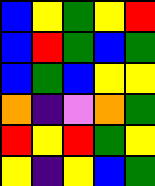[["blue", "yellow", "green", "yellow", "red"], ["blue", "red", "green", "blue", "green"], ["blue", "green", "blue", "yellow", "yellow"], ["orange", "indigo", "violet", "orange", "green"], ["red", "yellow", "red", "green", "yellow"], ["yellow", "indigo", "yellow", "blue", "green"]]